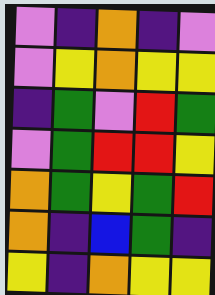[["violet", "indigo", "orange", "indigo", "violet"], ["violet", "yellow", "orange", "yellow", "yellow"], ["indigo", "green", "violet", "red", "green"], ["violet", "green", "red", "red", "yellow"], ["orange", "green", "yellow", "green", "red"], ["orange", "indigo", "blue", "green", "indigo"], ["yellow", "indigo", "orange", "yellow", "yellow"]]